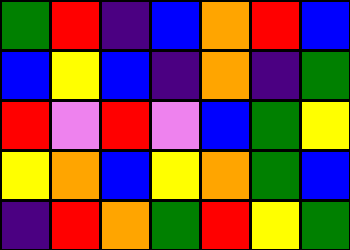[["green", "red", "indigo", "blue", "orange", "red", "blue"], ["blue", "yellow", "blue", "indigo", "orange", "indigo", "green"], ["red", "violet", "red", "violet", "blue", "green", "yellow"], ["yellow", "orange", "blue", "yellow", "orange", "green", "blue"], ["indigo", "red", "orange", "green", "red", "yellow", "green"]]